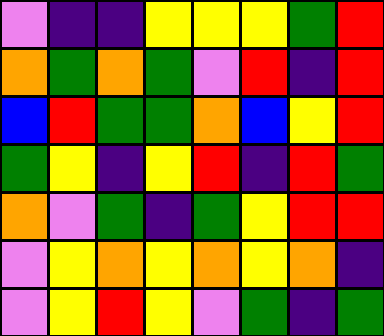[["violet", "indigo", "indigo", "yellow", "yellow", "yellow", "green", "red"], ["orange", "green", "orange", "green", "violet", "red", "indigo", "red"], ["blue", "red", "green", "green", "orange", "blue", "yellow", "red"], ["green", "yellow", "indigo", "yellow", "red", "indigo", "red", "green"], ["orange", "violet", "green", "indigo", "green", "yellow", "red", "red"], ["violet", "yellow", "orange", "yellow", "orange", "yellow", "orange", "indigo"], ["violet", "yellow", "red", "yellow", "violet", "green", "indigo", "green"]]